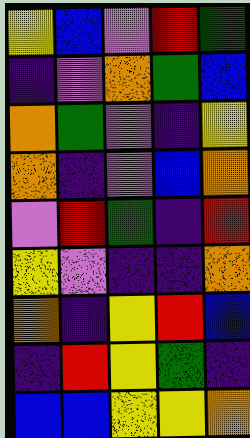[["yellow", "blue", "violet", "red", "green"], ["indigo", "violet", "orange", "green", "blue"], ["orange", "green", "violet", "indigo", "yellow"], ["orange", "indigo", "violet", "blue", "orange"], ["violet", "red", "green", "indigo", "red"], ["yellow", "violet", "indigo", "indigo", "orange"], ["orange", "indigo", "yellow", "red", "blue"], ["indigo", "red", "yellow", "green", "indigo"], ["blue", "blue", "yellow", "yellow", "orange"]]